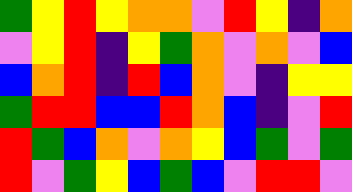[["green", "yellow", "red", "yellow", "orange", "orange", "violet", "red", "yellow", "indigo", "orange"], ["violet", "yellow", "red", "indigo", "yellow", "green", "orange", "violet", "orange", "violet", "blue"], ["blue", "orange", "red", "indigo", "red", "blue", "orange", "violet", "indigo", "yellow", "yellow"], ["green", "red", "red", "blue", "blue", "red", "orange", "blue", "indigo", "violet", "red"], ["red", "green", "blue", "orange", "violet", "orange", "yellow", "blue", "green", "violet", "green"], ["red", "violet", "green", "yellow", "blue", "green", "blue", "violet", "red", "red", "violet"]]